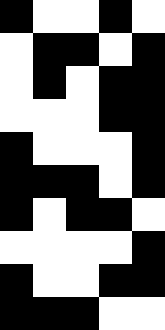[["black", "white", "white", "black", "white"], ["white", "black", "black", "white", "black"], ["white", "black", "white", "black", "black"], ["white", "white", "white", "black", "black"], ["black", "white", "white", "white", "black"], ["black", "black", "black", "white", "black"], ["black", "white", "black", "black", "white"], ["white", "white", "white", "white", "black"], ["black", "white", "white", "black", "black"], ["black", "black", "black", "white", "white"]]